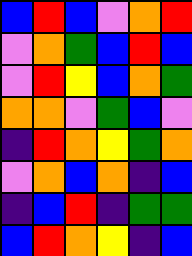[["blue", "red", "blue", "violet", "orange", "red"], ["violet", "orange", "green", "blue", "red", "blue"], ["violet", "red", "yellow", "blue", "orange", "green"], ["orange", "orange", "violet", "green", "blue", "violet"], ["indigo", "red", "orange", "yellow", "green", "orange"], ["violet", "orange", "blue", "orange", "indigo", "blue"], ["indigo", "blue", "red", "indigo", "green", "green"], ["blue", "red", "orange", "yellow", "indigo", "blue"]]